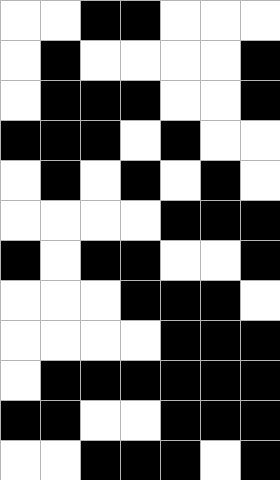[["white", "white", "black", "black", "white", "white", "white"], ["white", "black", "white", "white", "white", "white", "black"], ["white", "black", "black", "black", "white", "white", "black"], ["black", "black", "black", "white", "black", "white", "white"], ["white", "black", "white", "black", "white", "black", "white"], ["white", "white", "white", "white", "black", "black", "black"], ["black", "white", "black", "black", "white", "white", "black"], ["white", "white", "white", "black", "black", "black", "white"], ["white", "white", "white", "white", "black", "black", "black"], ["white", "black", "black", "black", "black", "black", "black"], ["black", "black", "white", "white", "black", "black", "black"], ["white", "white", "black", "black", "black", "white", "black"]]